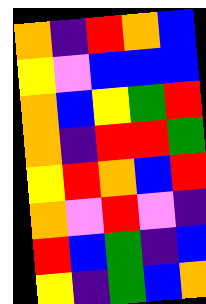[["orange", "indigo", "red", "orange", "blue"], ["yellow", "violet", "blue", "blue", "blue"], ["orange", "blue", "yellow", "green", "red"], ["orange", "indigo", "red", "red", "green"], ["yellow", "red", "orange", "blue", "red"], ["orange", "violet", "red", "violet", "indigo"], ["red", "blue", "green", "indigo", "blue"], ["yellow", "indigo", "green", "blue", "orange"]]